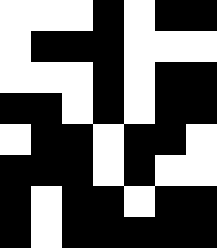[["white", "white", "white", "black", "white", "black", "black"], ["white", "black", "black", "black", "white", "white", "white"], ["white", "white", "white", "black", "white", "black", "black"], ["black", "black", "white", "black", "white", "black", "black"], ["white", "black", "black", "white", "black", "black", "white"], ["black", "black", "black", "white", "black", "white", "white"], ["black", "white", "black", "black", "white", "black", "black"], ["black", "white", "black", "black", "black", "black", "black"]]